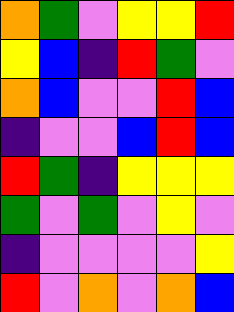[["orange", "green", "violet", "yellow", "yellow", "red"], ["yellow", "blue", "indigo", "red", "green", "violet"], ["orange", "blue", "violet", "violet", "red", "blue"], ["indigo", "violet", "violet", "blue", "red", "blue"], ["red", "green", "indigo", "yellow", "yellow", "yellow"], ["green", "violet", "green", "violet", "yellow", "violet"], ["indigo", "violet", "violet", "violet", "violet", "yellow"], ["red", "violet", "orange", "violet", "orange", "blue"]]